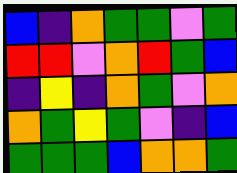[["blue", "indigo", "orange", "green", "green", "violet", "green"], ["red", "red", "violet", "orange", "red", "green", "blue"], ["indigo", "yellow", "indigo", "orange", "green", "violet", "orange"], ["orange", "green", "yellow", "green", "violet", "indigo", "blue"], ["green", "green", "green", "blue", "orange", "orange", "green"]]